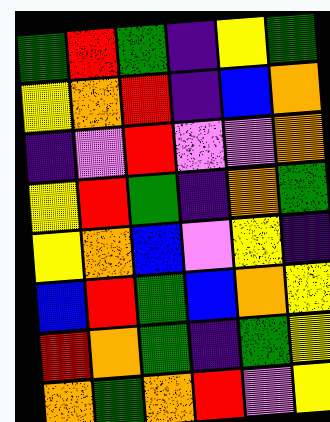[["green", "red", "green", "indigo", "yellow", "green"], ["yellow", "orange", "red", "indigo", "blue", "orange"], ["indigo", "violet", "red", "violet", "violet", "orange"], ["yellow", "red", "green", "indigo", "orange", "green"], ["yellow", "orange", "blue", "violet", "yellow", "indigo"], ["blue", "red", "green", "blue", "orange", "yellow"], ["red", "orange", "green", "indigo", "green", "yellow"], ["orange", "green", "orange", "red", "violet", "yellow"]]